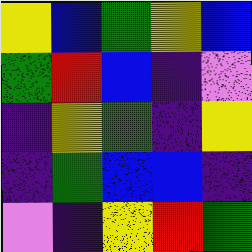[["yellow", "blue", "green", "yellow", "blue"], ["green", "red", "blue", "indigo", "violet"], ["indigo", "yellow", "green", "indigo", "yellow"], ["indigo", "green", "blue", "blue", "indigo"], ["violet", "indigo", "yellow", "red", "green"]]